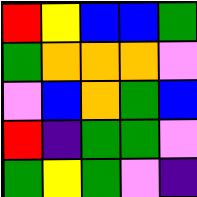[["red", "yellow", "blue", "blue", "green"], ["green", "orange", "orange", "orange", "violet"], ["violet", "blue", "orange", "green", "blue"], ["red", "indigo", "green", "green", "violet"], ["green", "yellow", "green", "violet", "indigo"]]